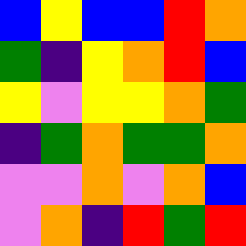[["blue", "yellow", "blue", "blue", "red", "orange"], ["green", "indigo", "yellow", "orange", "red", "blue"], ["yellow", "violet", "yellow", "yellow", "orange", "green"], ["indigo", "green", "orange", "green", "green", "orange"], ["violet", "violet", "orange", "violet", "orange", "blue"], ["violet", "orange", "indigo", "red", "green", "red"]]